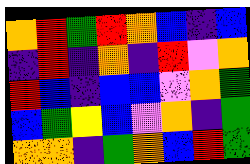[["orange", "red", "green", "red", "orange", "blue", "indigo", "blue"], ["indigo", "red", "indigo", "orange", "indigo", "red", "violet", "orange"], ["red", "blue", "indigo", "blue", "blue", "violet", "orange", "green"], ["blue", "green", "yellow", "blue", "violet", "orange", "indigo", "green"], ["orange", "orange", "indigo", "green", "orange", "blue", "red", "green"]]